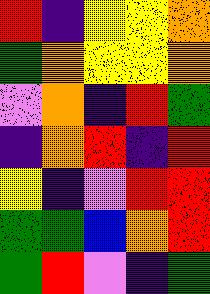[["red", "indigo", "yellow", "yellow", "orange"], ["green", "orange", "yellow", "yellow", "orange"], ["violet", "orange", "indigo", "red", "green"], ["indigo", "orange", "red", "indigo", "red"], ["yellow", "indigo", "violet", "red", "red"], ["green", "green", "blue", "orange", "red"], ["green", "red", "violet", "indigo", "green"]]